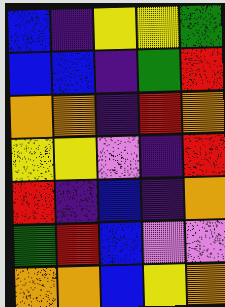[["blue", "indigo", "yellow", "yellow", "green"], ["blue", "blue", "indigo", "green", "red"], ["orange", "orange", "indigo", "red", "orange"], ["yellow", "yellow", "violet", "indigo", "red"], ["red", "indigo", "blue", "indigo", "orange"], ["green", "red", "blue", "violet", "violet"], ["orange", "orange", "blue", "yellow", "orange"]]